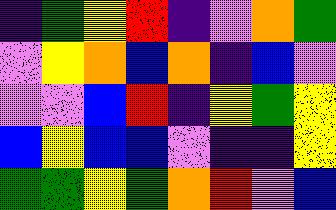[["indigo", "green", "yellow", "red", "indigo", "violet", "orange", "green"], ["violet", "yellow", "orange", "blue", "orange", "indigo", "blue", "violet"], ["violet", "violet", "blue", "red", "indigo", "yellow", "green", "yellow"], ["blue", "yellow", "blue", "blue", "violet", "indigo", "indigo", "yellow"], ["green", "green", "yellow", "green", "orange", "red", "violet", "blue"]]